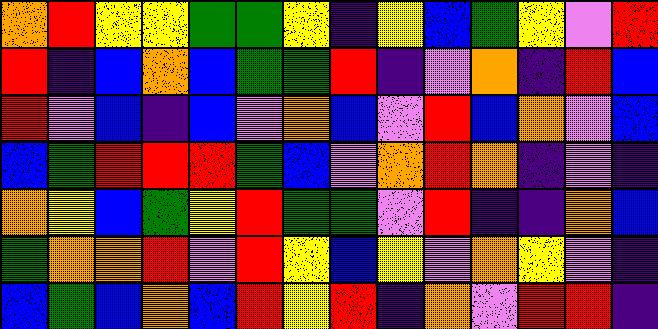[["orange", "red", "yellow", "yellow", "green", "green", "yellow", "indigo", "yellow", "blue", "green", "yellow", "violet", "red"], ["red", "indigo", "blue", "orange", "blue", "green", "green", "red", "indigo", "violet", "orange", "indigo", "red", "blue"], ["red", "violet", "blue", "indigo", "blue", "violet", "orange", "blue", "violet", "red", "blue", "orange", "violet", "blue"], ["blue", "green", "red", "red", "red", "green", "blue", "violet", "orange", "red", "orange", "indigo", "violet", "indigo"], ["orange", "yellow", "blue", "green", "yellow", "red", "green", "green", "violet", "red", "indigo", "indigo", "orange", "blue"], ["green", "orange", "orange", "red", "violet", "red", "yellow", "blue", "yellow", "violet", "orange", "yellow", "violet", "indigo"], ["blue", "green", "blue", "orange", "blue", "red", "yellow", "red", "indigo", "orange", "violet", "red", "red", "indigo"]]